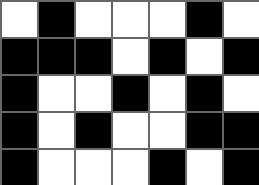[["white", "black", "white", "white", "white", "black", "white"], ["black", "black", "black", "white", "black", "white", "black"], ["black", "white", "white", "black", "white", "black", "white"], ["black", "white", "black", "white", "white", "black", "black"], ["black", "white", "white", "white", "black", "white", "black"]]